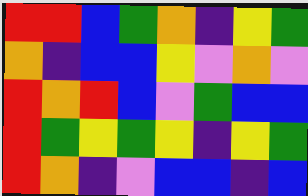[["red", "red", "blue", "green", "orange", "indigo", "yellow", "green"], ["orange", "indigo", "blue", "blue", "yellow", "violet", "orange", "violet"], ["red", "orange", "red", "blue", "violet", "green", "blue", "blue"], ["red", "green", "yellow", "green", "yellow", "indigo", "yellow", "green"], ["red", "orange", "indigo", "violet", "blue", "blue", "indigo", "blue"]]